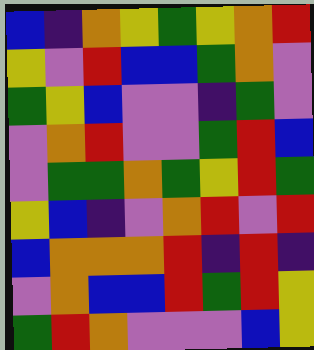[["blue", "indigo", "orange", "yellow", "green", "yellow", "orange", "red"], ["yellow", "violet", "red", "blue", "blue", "green", "orange", "violet"], ["green", "yellow", "blue", "violet", "violet", "indigo", "green", "violet"], ["violet", "orange", "red", "violet", "violet", "green", "red", "blue"], ["violet", "green", "green", "orange", "green", "yellow", "red", "green"], ["yellow", "blue", "indigo", "violet", "orange", "red", "violet", "red"], ["blue", "orange", "orange", "orange", "red", "indigo", "red", "indigo"], ["violet", "orange", "blue", "blue", "red", "green", "red", "yellow"], ["green", "red", "orange", "violet", "violet", "violet", "blue", "yellow"]]